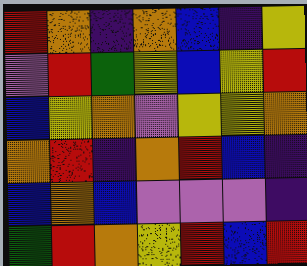[["red", "orange", "indigo", "orange", "blue", "indigo", "yellow"], ["violet", "red", "green", "yellow", "blue", "yellow", "red"], ["blue", "yellow", "orange", "violet", "yellow", "yellow", "orange"], ["orange", "red", "indigo", "orange", "red", "blue", "indigo"], ["blue", "orange", "blue", "violet", "violet", "violet", "indigo"], ["green", "red", "orange", "yellow", "red", "blue", "red"]]